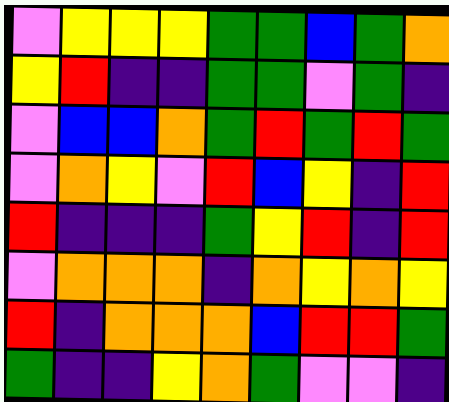[["violet", "yellow", "yellow", "yellow", "green", "green", "blue", "green", "orange"], ["yellow", "red", "indigo", "indigo", "green", "green", "violet", "green", "indigo"], ["violet", "blue", "blue", "orange", "green", "red", "green", "red", "green"], ["violet", "orange", "yellow", "violet", "red", "blue", "yellow", "indigo", "red"], ["red", "indigo", "indigo", "indigo", "green", "yellow", "red", "indigo", "red"], ["violet", "orange", "orange", "orange", "indigo", "orange", "yellow", "orange", "yellow"], ["red", "indigo", "orange", "orange", "orange", "blue", "red", "red", "green"], ["green", "indigo", "indigo", "yellow", "orange", "green", "violet", "violet", "indigo"]]